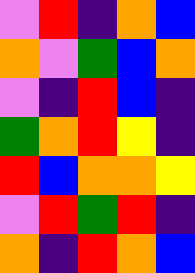[["violet", "red", "indigo", "orange", "blue"], ["orange", "violet", "green", "blue", "orange"], ["violet", "indigo", "red", "blue", "indigo"], ["green", "orange", "red", "yellow", "indigo"], ["red", "blue", "orange", "orange", "yellow"], ["violet", "red", "green", "red", "indigo"], ["orange", "indigo", "red", "orange", "blue"]]